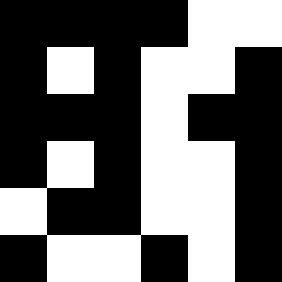[["black", "black", "black", "black", "white", "white"], ["black", "white", "black", "white", "white", "black"], ["black", "black", "black", "white", "black", "black"], ["black", "white", "black", "white", "white", "black"], ["white", "black", "black", "white", "white", "black"], ["black", "white", "white", "black", "white", "black"]]